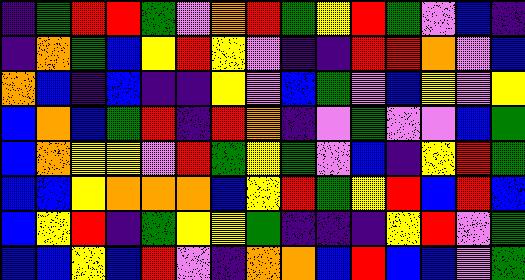[["indigo", "green", "red", "red", "green", "violet", "orange", "red", "green", "yellow", "red", "green", "violet", "blue", "indigo"], ["indigo", "orange", "green", "blue", "yellow", "red", "yellow", "violet", "indigo", "indigo", "red", "red", "orange", "violet", "blue"], ["orange", "blue", "indigo", "blue", "indigo", "indigo", "yellow", "violet", "blue", "green", "violet", "blue", "yellow", "violet", "yellow"], ["blue", "orange", "blue", "green", "red", "indigo", "red", "orange", "indigo", "violet", "green", "violet", "violet", "blue", "green"], ["blue", "orange", "yellow", "yellow", "violet", "red", "green", "yellow", "green", "violet", "blue", "indigo", "yellow", "red", "green"], ["blue", "blue", "yellow", "orange", "orange", "orange", "blue", "yellow", "red", "green", "yellow", "red", "blue", "red", "blue"], ["blue", "yellow", "red", "indigo", "green", "yellow", "yellow", "green", "indigo", "indigo", "indigo", "yellow", "red", "violet", "green"], ["blue", "blue", "yellow", "blue", "red", "violet", "indigo", "orange", "orange", "blue", "red", "blue", "blue", "violet", "green"]]